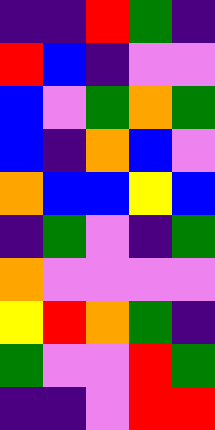[["indigo", "indigo", "red", "green", "indigo"], ["red", "blue", "indigo", "violet", "violet"], ["blue", "violet", "green", "orange", "green"], ["blue", "indigo", "orange", "blue", "violet"], ["orange", "blue", "blue", "yellow", "blue"], ["indigo", "green", "violet", "indigo", "green"], ["orange", "violet", "violet", "violet", "violet"], ["yellow", "red", "orange", "green", "indigo"], ["green", "violet", "violet", "red", "green"], ["indigo", "indigo", "violet", "red", "red"]]